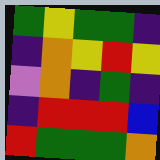[["green", "yellow", "green", "green", "indigo"], ["indigo", "orange", "yellow", "red", "yellow"], ["violet", "orange", "indigo", "green", "indigo"], ["indigo", "red", "red", "red", "blue"], ["red", "green", "green", "green", "orange"]]